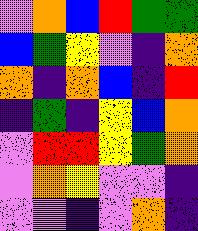[["violet", "orange", "blue", "red", "green", "green"], ["blue", "green", "yellow", "violet", "indigo", "orange"], ["orange", "indigo", "orange", "blue", "indigo", "red"], ["indigo", "green", "indigo", "yellow", "blue", "orange"], ["violet", "red", "red", "yellow", "green", "orange"], ["violet", "orange", "yellow", "violet", "violet", "indigo"], ["violet", "violet", "indigo", "violet", "orange", "indigo"]]